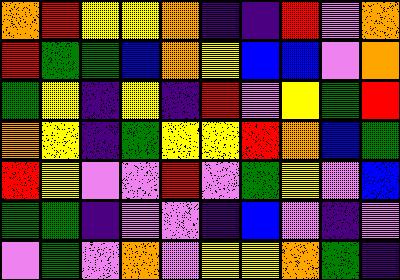[["orange", "red", "yellow", "yellow", "orange", "indigo", "indigo", "red", "violet", "orange"], ["red", "green", "green", "blue", "orange", "yellow", "blue", "blue", "violet", "orange"], ["green", "yellow", "indigo", "yellow", "indigo", "red", "violet", "yellow", "green", "red"], ["orange", "yellow", "indigo", "green", "yellow", "yellow", "red", "orange", "blue", "green"], ["red", "yellow", "violet", "violet", "red", "violet", "green", "yellow", "violet", "blue"], ["green", "green", "indigo", "violet", "violet", "indigo", "blue", "violet", "indigo", "violet"], ["violet", "green", "violet", "orange", "violet", "yellow", "yellow", "orange", "green", "indigo"]]